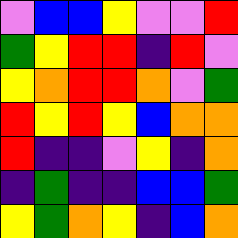[["violet", "blue", "blue", "yellow", "violet", "violet", "red"], ["green", "yellow", "red", "red", "indigo", "red", "violet"], ["yellow", "orange", "red", "red", "orange", "violet", "green"], ["red", "yellow", "red", "yellow", "blue", "orange", "orange"], ["red", "indigo", "indigo", "violet", "yellow", "indigo", "orange"], ["indigo", "green", "indigo", "indigo", "blue", "blue", "green"], ["yellow", "green", "orange", "yellow", "indigo", "blue", "orange"]]